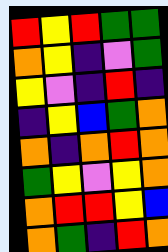[["red", "yellow", "red", "green", "green"], ["orange", "yellow", "indigo", "violet", "green"], ["yellow", "violet", "indigo", "red", "indigo"], ["indigo", "yellow", "blue", "green", "orange"], ["orange", "indigo", "orange", "red", "orange"], ["green", "yellow", "violet", "yellow", "orange"], ["orange", "red", "red", "yellow", "blue"], ["orange", "green", "indigo", "red", "orange"]]